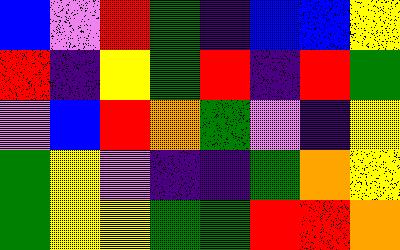[["blue", "violet", "red", "green", "indigo", "blue", "blue", "yellow"], ["red", "indigo", "yellow", "green", "red", "indigo", "red", "green"], ["violet", "blue", "red", "orange", "green", "violet", "indigo", "yellow"], ["green", "yellow", "violet", "indigo", "indigo", "green", "orange", "yellow"], ["green", "yellow", "yellow", "green", "green", "red", "red", "orange"]]